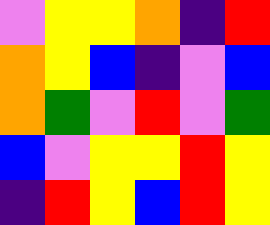[["violet", "yellow", "yellow", "orange", "indigo", "red"], ["orange", "yellow", "blue", "indigo", "violet", "blue"], ["orange", "green", "violet", "red", "violet", "green"], ["blue", "violet", "yellow", "yellow", "red", "yellow"], ["indigo", "red", "yellow", "blue", "red", "yellow"]]